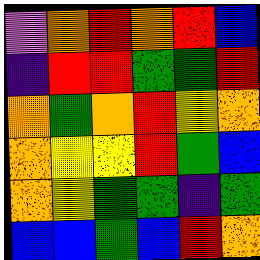[["violet", "orange", "red", "orange", "red", "blue"], ["indigo", "red", "red", "green", "green", "red"], ["orange", "green", "orange", "red", "yellow", "orange"], ["orange", "yellow", "yellow", "red", "green", "blue"], ["orange", "yellow", "green", "green", "indigo", "green"], ["blue", "blue", "green", "blue", "red", "orange"]]